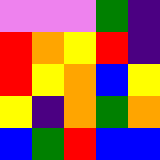[["violet", "violet", "violet", "green", "indigo"], ["red", "orange", "yellow", "red", "indigo"], ["red", "yellow", "orange", "blue", "yellow"], ["yellow", "indigo", "orange", "green", "orange"], ["blue", "green", "red", "blue", "blue"]]